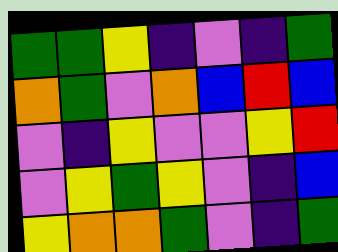[["green", "green", "yellow", "indigo", "violet", "indigo", "green"], ["orange", "green", "violet", "orange", "blue", "red", "blue"], ["violet", "indigo", "yellow", "violet", "violet", "yellow", "red"], ["violet", "yellow", "green", "yellow", "violet", "indigo", "blue"], ["yellow", "orange", "orange", "green", "violet", "indigo", "green"]]